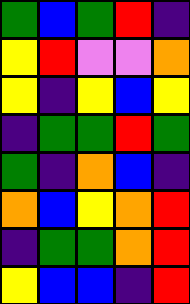[["green", "blue", "green", "red", "indigo"], ["yellow", "red", "violet", "violet", "orange"], ["yellow", "indigo", "yellow", "blue", "yellow"], ["indigo", "green", "green", "red", "green"], ["green", "indigo", "orange", "blue", "indigo"], ["orange", "blue", "yellow", "orange", "red"], ["indigo", "green", "green", "orange", "red"], ["yellow", "blue", "blue", "indigo", "red"]]